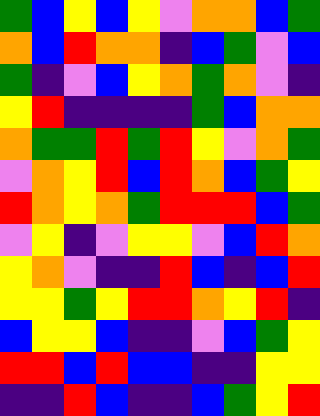[["green", "blue", "yellow", "blue", "yellow", "violet", "orange", "orange", "blue", "green"], ["orange", "blue", "red", "orange", "orange", "indigo", "blue", "green", "violet", "blue"], ["green", "indigo", "violet", "blue", "yellow", "orange", "green", "orange", "violet", "indigo"], ["yellow", "red", "indigo", "indigo", "indigo", "indigo", "green", "blue", "orange", "orange"], ["orange", "green", "green", "red", "green", "red", "yellow", "violet", "orange", "green"], ["violet", "orange", "yellow", "red", "blue", "red", "orange", "blue", "green", "yellow"], ["red", "orange", "yellow", "orange", "green", "red", "red", "red", "blue", "green"], ["violet", "yellow", "indigo", "violet", "yellow", "yellow", "violet", "blue", "red", "orange"], ["yellow", "orange", "violet", "indigo", "indigo", "red", "blue", "indigo", "blue", "red"], ["yellow", "yellow", "green", "yellow", "red", "red", "orange", "yellow", "red", "indigo"], ["blue", "yellow", "yellow", "blue", "indigo", "indigo", "violet", "blue", "green", "yellow"], ["red", "red", "blue", "red", "blue", "blue", "indigo", "indigo", "yellow", "yellow"], ["indigo", "indigo", "red", "blue", "indigo", "indigo", "blue", "green", "yellow", "red"]]